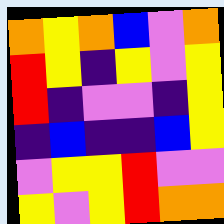[["orange", "yellow", "orange", "blue", "violet", "orange"], ["red", "yellow", "indigo", "yellow", "violet", "yellow"], ["red", "indigo", "violet", "violet", "indigo", "yellow"], ["indigo", "blue", "indigo", "indigo", "blue", "yellow"], ["violet", "yellow", "yellow", "red", "violet", "violet"], ["yellow", "violet", "yellow", "red", "orange", "orange"]]